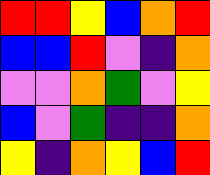[["red", "red", "yellow", "blue", "orange", "red"], ["blue", "blue", "red", "violet", "indigo", "orange"], ["violet", "violet", "orange", "green", "violet", "yellow"], ["blue", "violet", "green", "indigo", "indigo", "orange"], ["yellow", "indigo", "orange", "yellow", "blue", "red"]]